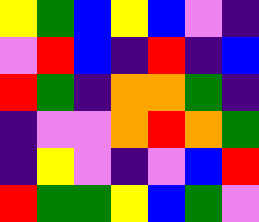[["yellow", "green", "blue", "yellow", "blue", "violet", "indigo"], ["violet", "red", "blue", "indigo", "red", "indigo", "blue"], ["red", "green", "indigo", "orange", "orange", "green", "indigo"], ["indigo", "violet", "violet", "orange", "red", "orange", "green"], ["indigo", "yellow", "violet", "indigo", "violet", "blue", "red"], ["red", "green", "green", "yellow", "blue", "green", "violet"]]